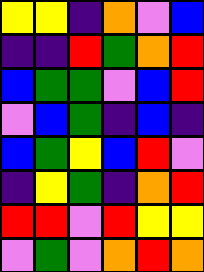[["yellow", "yellow", "indigo", "orange", "violet", "blue"], ["indigo", "indigo", "red", "green", "orange", "red"], ["blue", "green", "green", "violet", "blue", "red"], ["violet", "blue", "green", "indigo", "blue", "indigo"], ["blue", "green", "yellow", "blue", "red", "violet"], ["indigo", "yellow", "green", "indigo", "orange", "red"], ["red", "red", "violet", "red", "yellow", "yellow"], ["violet", "green", "violet", "orange", "red", "orange"]]